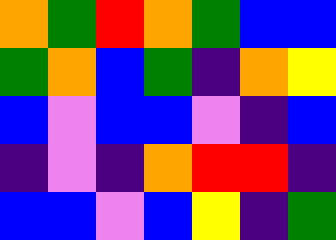[["orange", "green", "red", "orange", "green", "blue", "blue"], ["green", "orange", "blue", "green", "indigo", "orange", "yellow"], ["blue", "violet", "blue", "blue", "violet", "indigo", "blue"], ["indigo", "violet", "indigo", "orange", "red", "red", "indigo"], ["blue", "blue", "violet", "blue", "yellow", "indigo", "green"]]